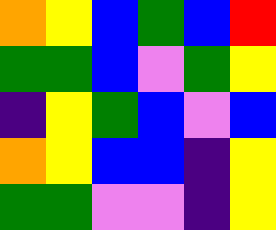[["orange", "yellow", "blue", "green", "blue", "red"], ["green", "green", "blue", "violet", "green", "yellow"], ["indigo", "yellow", "green", "blue", "violet", "blue"], ["orange", "yellow", "blue", "blue", "indigo", "yellow"], ["green", "green", "violet", "violet", "indigo", "yellow"]]